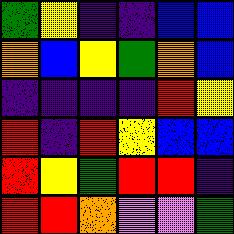[["green", "yellow", "indigo", "indigo", "blue", "blue"], ["orange", "blue", "yellow", "green", "orange", "blue"], ["indigo", "indigo", "indigo", "indigo", "red", "yellow"], ["red", "indigo", "red", "yellow", "blue", "blue"], ["red", "yellow", "green", "red", "red", "indigo"], ["red", "red", "orange", "violet", "violet", "green"]]